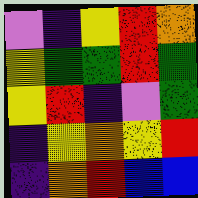[["violet", "indigo", "yellow", "red", "orange"], ["yellow", "green", "green", "red", "green"], ["yellow", "red", "indigo", "violet", "green"], ["indigo", "yellow", "orange", "yellow", "red"], ["indigo", "orange", "red", "blue", "blue"]]